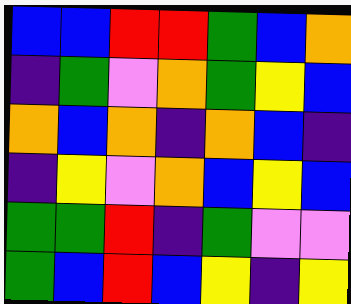[["blue", "blue", "red", "red", "green", "blue", "orange"], ["indigo", "green", "violet", "orange", "green", "yellow", "blue"], ["orange", "blue", "orange", "indigo", "orange", "blue", "indigo"], ["indigo", "yellow", "violet", "orange", "blue", "yellow", "blue"], ["green", "green", "red", "indigo", "green", "violet", "violet"], ["green", "blue", "red", "blue", "yellow", "indigo", "yellow"]]